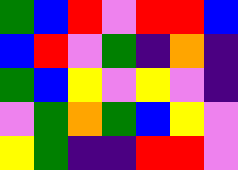[["green", "blue", "red", "violet", "red", "red", "blue"], ["blue", "red", "violet", "green", "indigo", "orange", "indigo"], ["green", "blue", "yellow", "violet", "yellow", "violet", "indigo"], ["violet", "green", "orange", "green", "blue", "yellow", "violet"], ["yellow", "green", "indigo", "indigo", "red", "red", "violet"]]